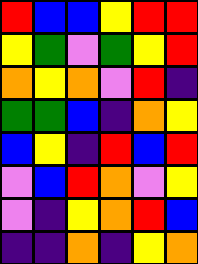[["red", "blue", "blue", "yellow", "red", "red"], ["yellow", "green", "violet", "green", "yellow", "red"], ["orange", "yellow", "orange", "violet", "red", "indigo"], ["green", "green", "blue", "indigo", "orange", "yellow"], ["blue", "yellow", "indigo", "red", "blue", "red"], ["violet", "blue", "red", "orange", "violet", "yellow"], ["violet", "indigo", "yellow", "orange", "red", "blue"], ["indigo", "indigo", "orange", "indigo", "yellow", "orange"]]